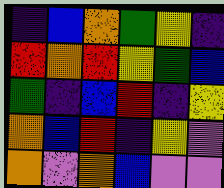[["indigo", "blue", "orange", "green", "yellow", "indigo"], ["red", "orange", "red", "yellow", "green", "blue"], ["green", "indigo", "blue", "red", "indigo", "yellow"], ["orange", "blue", "red", "indigo", "yellow", "violet"], ["orange", "violet", "orange", "blue", "violet", "violet"]]